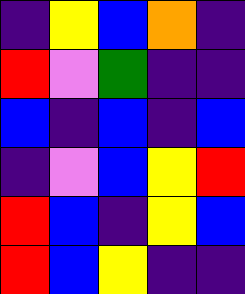[["indigo", "yellow", "blue", "orange", "indigo"], ["red", "violet", "green", "indigo", "indigo"], ["blue", "indigo", "blue", "indigo", "blue"], ["indigo", "violet", "blue", "yellow", "red"], ["red", "blue", "indigo", "yellow", "blue"], ["red", "blue", "yellow", "indigo", "indigo"]]